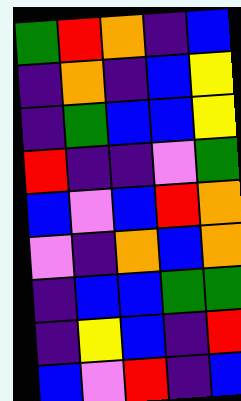[["green", "red", "orange", "indigo", "blue"], ["indigo", "orange", "indigo", "blue", "yellow"], ["indigo", "green", "blue", "blue", "yellow"], ["red", "indigo", "indigo", "violet", "green"], ["blue", "violet", "blue", "red", "orange"], ["violet", "indigo", "orange", "blue", "orange"], ["indigo", "blue", "blue", "green", "green"], ["indigo", "yellow", "blue", "indigo", "red"], ["blue", "violet", "red", "indigo", "blue"]]